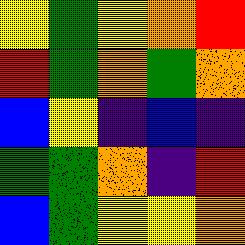[["yellow", "green", "yellow", "orange", "red"], ["red", "green", "orange", "green", "orange"], ["blue", "yellow", "indigo", "blue", "indigo"], ["green", "green", "orange", "indigo", "red"], ["blue", "green", "yellow", "yellow", "orange"]]